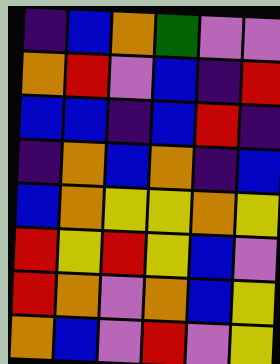[["indigo", "blue", "orange", "green", "violet", "violet"], ["orange", "red", "violet", "blue", "indigo", "red"], ["blue", "blue", "indigo", "blue", "red", "indigo"], ["indigo", "orange", "blue", "orange", "indigo", "blue"], ["blue", "orange", "yellow", "yellow", "orange", "yellow"], ["red", "yellow", "red", "yellow", "blue", "violet"], ["red", "orange", "violet", "orange", "blue", "yellow"], ["orange", "blue", "violet", "red", "violet", "yellow"]]